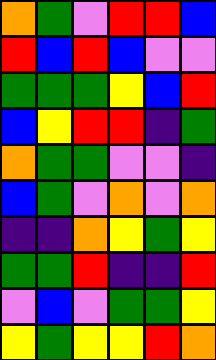[["orange", "green", "violet", "red", "red", "blue"], ["red", "blue", "red", "blue", "violet", "violet"], ["green", "green", "green", "yellow", "blue", "red"], ["blue", "yellow", "red", "red", "indigo", "green"], ["orange", "green", "green", "violet", "violet", "indigo"], ["blue", "green", "violet", "orange", "violet", "orange"], ["indigo", "indigo", "orange", "yellow", "green", "yellow"], ["green", "green", "red", "indigo", "indigo", "red"], ["violet", "blue", "violet", "green", "green", "yellow"], ["yellow", "green", "yellow", "yellow", "red", "orange"]]